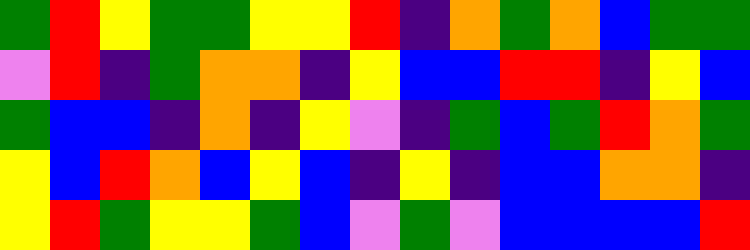[["green", "red", "yellow", "green", "green", "yellow", "yellow", "red", "indigo", "orange", "green", "orange", "blue", "green", "green"], ["violet", "red", "indigo", "green", "orange", "orange", "indigo", "yellow", "blue", "blue", "red", "red", "indigo", "yellow", "blue"], ["green", "blue", "blue", "indigo", "orange", "indigo", "yellow", "violet", "indigo", "green", "blue", "green", "red", "orange", "green"], ["yellow", "blue", "red", "orange", "blue", "yellow", "blue", "indigo", "yellow", "indigo", "blue", "blue", "orange", "orange", "indigo"], ["yellow", "red", "green", "yellow", "yellow", "green", "blue", "violet", "green", "violet", "blue", "blue", "blue", "blue", "red"]]